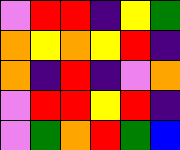[["violet", "red", "red", "indigo", "yellow", "green"], ["orange", "yellow", "orange", "yellow", "red", "indigo"], ["orange", "indigo", "red", "indigo", "violet", "orange"], ["violet", "red", "red", "yellow", "red", "indigo"], ["violet", "green", "orange", "red", "green", "blue"]]